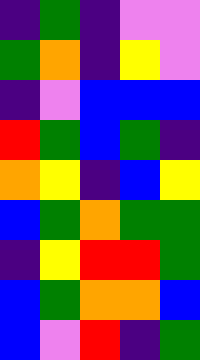[["indigo", "green", "indigo", "violet", "violet"], ["green", "orange", "indigo", "yellow", "violet"], ["indigo", "violet", "blue", "blue", "blue"], ["red", "green", "blue", "green", "indigo"], ["orange", "yellow", "indigo", "blue", "yellow"], ["blue", "green", "orange", "green", "green"], ["indigo", "yellow", "red", "red", "green"], ["blue", "green", "orange", "orange", "blue"], ["blue", "violet", "red", "indigo", "green"]]